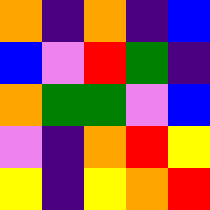[["orange", "indigo", "orange", "indigo", "blue"], ["blue", "violet", "red", "green", "indigo"], ["orange", "green", "green", "violet", "blue"], ["violet", "indigo", "orange", "red", "yellow"], ["yellow", "indigo", "yellow", "orange", "red"]]